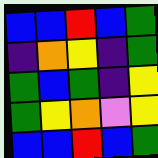[["blue", "blue", "red", "blue", "green"], ["indigo", "orange", "yellow", "indigo", "green"], ["green", "blue", "green", "indigo", "yellow"], ["green", "yellow", "orange", "violet", "yellow"], ["blue", "blue", "red", "blue", "green"]]